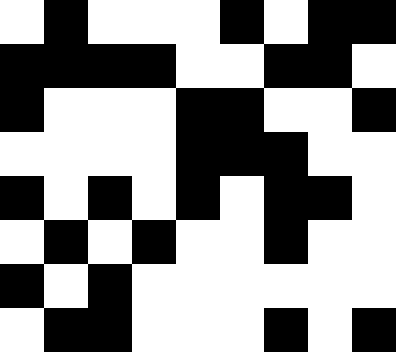[["white", "black", "white", "white", "white", "black", "white", "black", "black"], ["black", "black", "black", "black", "white", "white", "black", "black", "white"], ["black", "white", "white", "white", "black", "black", "white", "white", "black"], ["white", "white", "white", "white", "black", "black", "black", "white", "white"], ["black", "white", "black", "white", "black", "white", "black", "black", "white"], ["white", "black", "white", "black", "white", "white", "black", "white", "white"], ["black", "white", "black", "white", "white", "white", "white", "white", "white"], ["white", "black", "black", "white", "white", "white", "black", "white", "black"]]